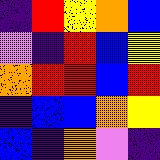[["indigo", "red", "yellow", "orange", "blue"], ["violet", "indigo", "red", "blue", "yellow"], ["orange", "red", "red", "blue", "red"], ["indigo", "blue", "blue", "orange", "yellow"], ["blue", "indigo", "orange", "violet", "indigo"]]